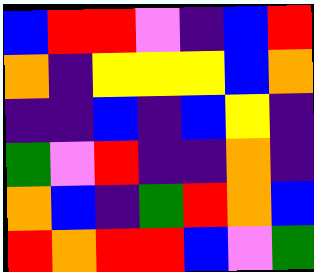[["blue", "red", "red", "violet", "indigo", "blue", "red"], ["orange", "indigo", "yellow", "yellow", "yellow", "blue", "orange"], ["indigo", "indigo", "blue", "indigo", "blue", "yellow", "indigo"], ["green", "violet", "red", "indigo", "indigo", "orange", "indigo"], ["orange", "blue", "indigo", "green", "red", "orange", "blue"], ["red", "orange", "red", "red", "blue", "violet", "green"]]